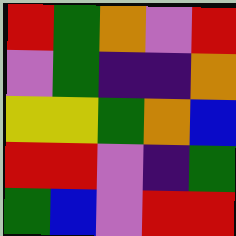[["red", "green", "orange", "violet", "red"], ["violet", "green", "indigo", "indigo", "orange"], ["yellow", "yellow", "green", "orange", "blue"], ["red", "red", "violet", "indigo", "green"], ["green", "blue", "violet", "red", "red"]]